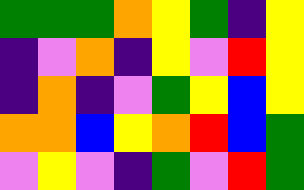[["green", "green", "green", "orange", "yellow", "green", "indigo", "yellow"], ["indigo", "violet", "orange", "indigo", "yellow", "violet", "red", "yellow"], ["indigo", "orange", "indigo", "violet", "green", "yellow", "blue", "yellow"], ["orange", "orange", "blue", "yellow", "orange", "red", "blue", "green"], ["violet", "yellow", "violet", "indigo", "green", "violet", "red", "green"]]